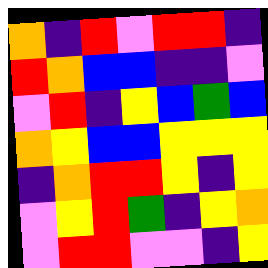[["orange", "indigo", "red", "violet", "red", "red", "indigo"], ["red", "orange", "blue", "blue", "indigo", "indigo", "violet"], ["violet", "red", "indigo", "yellow", "blue", "green", "blue"], ["orange", "yellow", "blue", "blue", "yellow", "yellow", "yellow"], ["indigo", "orange", "red", "red", "yellow", "indigo", "yellow"], ["violet", "yellow", "red", "green", "indigo", "yellow", "orange"], ["violet", "red", "red", "violet", "violet", "indigo", "yellow"]]